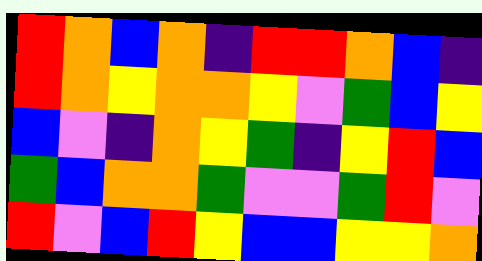[["red", "orange", "blue", "orange", "indigo", "red", "red", "orange", "blue", "indigo"], ["red", "orange", "yellow", "orange", "orange", "yellow", "violet", "green", "blue", "yellow"], ["blue", "violet", "indigo", "orange", "yellow", "green", "indigo", "yellow", "red", "blue"], ["green", "blue", "orange", "orange", "green", "violet", "violet", "green", "red", "violet"], ["red", "violet", "blue", "red", "yellow", "blue", "blue", "yellow", "yellow", "orange"]]